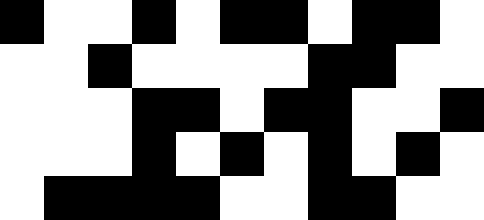[["black", "white", "white", "black", "white", "black", "black", "white", "black", "black", "white"], ["white", "white", "black", "white", "white", "white", "white", "black", "black", "white", "white"], ["white", "white", "white", "black", "black", "white", "black", "black", "white", "white", "black"], ["white", "white", "white", "black", "white", "black", "white", "black", "white", "black", "white"], ["white", "black", "black", "black", "black", "white", "white", "black", "black", "white", "white"]]